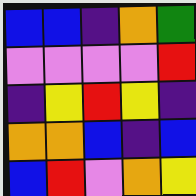[["blue", "blue", "indigo", "orange", "green"], ["violet", "violet", "violet", "violet", "red"], ["indigo", "yellow", "red", "yellow", "indigo"], ["orange", "orange", "blue", "indigo", "blue"], ["blue", "red", "violet", "orange", "yellow"]]